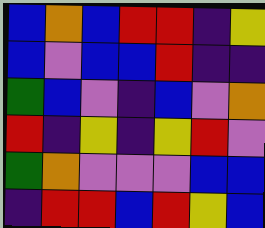[["blue", "orange", "blue", "red", "red", "indigo", "yellow"], ["blue", "violet", "blue", "blue", "red", "indigo", "indigo"], ["green", "blue", "violet", "indigo", "blue", "violet", "orange"], ["red", "indigo", "yellow", "indigo", "yellow", "red", "violet"], ["green", "orange", "violet", "violet", "violet", "blue", "blue"], ["indigo", "red", "red", "blue", "red", "yellow", "blue"]]